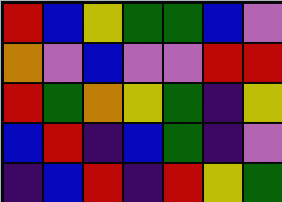[["red", "blue", "yellow", "green", "green", "blue", "violet"], ["orange", "violet", "blue", "violet", "violet", "red", "red"], ["red", "green", "orange", "yellow", "green", "indigo", "yellow"], ["blue", "red", "indigo", "blue", "green", "indigo", "violet"], ["indigo", "blue", "red", "indigo", "red", "yellow", "green"]]